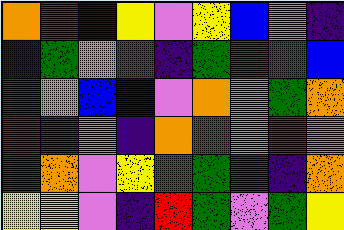[["orange", "red", "indigo", "yellow", "violet", "yellow", "blue", "orange", "indigo"], ["indigo", "green", "violet", "green", "indigo", "green", "red", "green", "blue"], ["green", "violet", "blue", "blue", "violet", "orange", "orange", "green", "orange"], ["red", "green", "violet", "indigo", "orange", "red", "orange", "red", "violet"], ["green", "orange", "violet", "yellow", "red", "green", "green", "indigo", "orange"], ["yellow", "yellow", "violet", "indigo", "red", "green", "violet", "green", "yellow"]]